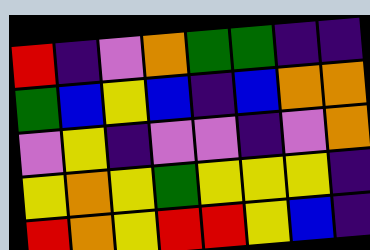[["red", "indigo", "violet", "orange", "green", "green", "indigo", "indigo"], ["green", "blue", "yellow", "blue", "indigo", "blue", "orange", "orange"], ["violet", "yellow", "indigo", "violet", "violet", "indigo", "violet", "orange"], ["yellow", "orange", "yellow", "green", "yellow", "yellow", "yellow", "indigo"], ["red", "orange", "yellow", "red", "red", "yellow", "blue", "indigo"]]